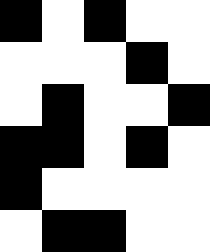[["black", "white", "black", "white", "white"], ["white", "white", "white", "black", "white"], ["white", "black", "white", "white", "black"], ["black", "black", "white", "black", "white"], ["black", "white", "white", "white", "white"], ["white", "black", "black", "white", "white"]]